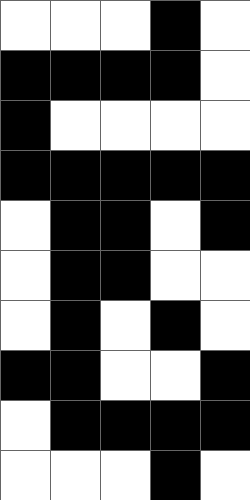[["white", "white", "white", "black", "white"], ["black", "black", "black", "black", "white"], ["black", "white", "white", "white", "white"], ["black", "black", "black", "black", "black"], ["white", "black", "black", "white", "black"], ["white", "black", "black", "white", "white"], ["white", "black", "white", "black", "white"], ["black", "black", "white", "white", "black"], ["white", "black", "black", "black", "black"], ["white", "white", "white", "black", "white"]]